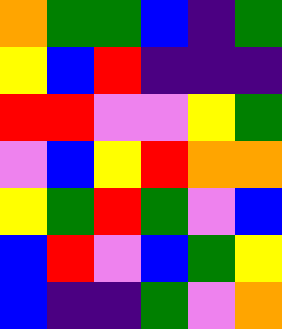[["orange", "green", "green", "blue", "indigo", "green"], ["yellow", "blue", "red", "indigo", "indigo", "indigo"], ["red", "red", "violet", "violet", "yellow", "green"], ["violet", "blue", "yellow", "red", "orange", "orange"], ["yellow", "green", "red", "green", "violet", "blue"], ["blue", "red", "violet", "blue", "green", "yellow"], ["blue", "indigo", "indigo", "green", "violet", "orange"]]